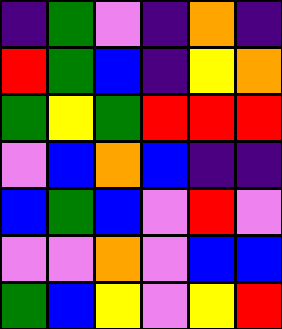[["indigo", "green", "violet", "indigo", "orange", "indigo"], ["red", "green", "blue", "indigo", "yellow", "orange"], ["green", "yellow", "green", "red", "red", "red"], ["violet", "blue", "orange", "blue", "indigo", "indigo"], ["blue", "green", "blue", "violet", "red", "violet"], ["violet", "violet", "orange", "violet", "blue", "blue"], ["green", "blue", "yellow", "violet", "yellow", "red"]]